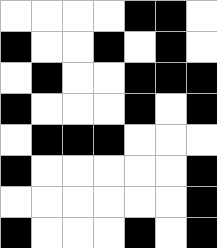[["white", "white", "white", "white", "black", "black", "white"], ["black", "white", "white", "black", "white", "black", "white"], ["white", "black", "white", "white", "black", "black", "black"], ["black", "white", "white", "white", "black", "white", "black"], ["white", "black", "black", "black", "white", "white", "white"], ["black", "white", "white", "white", "white", "white", "black"], ["white", "white", "white", "white", "white", "white", "black"], ["black", "white", "white", "white", "black", "white", "black"]]